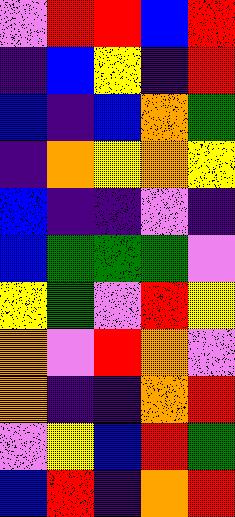[["violet", "red", "red", "blue", "red"], ["indigo", "blue", "yellow", "indigo", "red"], ["blue", "indigo", "blue", "orange", "green"], ["indigo", "orange", "yellow", "orange", "yellow"], ["blue", "indigo", "indigo", "violet", "indigo"], ["blue", "green", "green", "green", "violet"], ["yellow", "green", "violet", "red", "yellow"], ["orange", "violet", "red", "orange", "violet"], ["orange", "indigo", "indigo", "orange", "red"], ["violet", "yellow", "blue", "red", "green"], ["blue", "red", "indigo", "orange", "red"]]